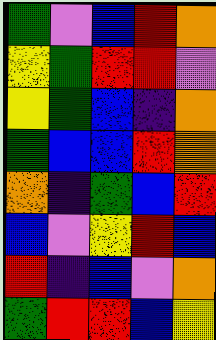[["green", "violet", "blue", "red", "orange"], ["yellow", "green", "red", "red", "violet"], ["yellow", "green", "blue", "indigo", "orange"], ["green", "blue", "blue", "red", "orange"], ["orange", "indigo", "green", "blue", "red"], ["blue", "violet", "yellow", "red", "blue"], ["red", "indigo", "blue", "violet", "orange"], ["green", "red", "red", "blue", "yellow"]]